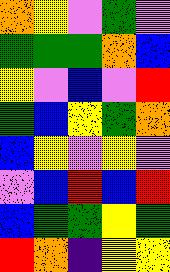[["orange", "yellow", "violet", "green", "violet"], ["green", "green", "green", "orange", "blue"], ["yellow", "violet", "blue", "violet", "red"], ["green", "blue", "yellow", "green", "orange"], ["blue", "yellow", "violet", "yellow", "violet"], ["violet", "blue", "red", "blue", "red"], ["blue", "green", "green", "yellow", "green"], ["red", "orange", "indigo", "yellow", "yellow"]]